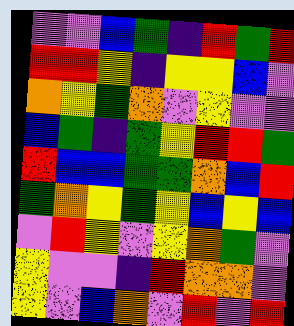[["violet", "violet", "blue", "green", "indigo", "red", "green", "red"], ["red", "red", "yellow", "indigo", "yellow", "yellow", "blue", "violet"], ["orange", "yellow", "green", "orange", "violet", "yellow", "violet", "violet"], ["blue", "green", "indigo", "green", "yellow", "red", "red", "green"], ["red", "blue", "blue", "green", "green", "orange", "blue", "red"], ["green", "orange", "yellow", "green", "yellow", "blue", "yellow", "blue"], ["violet", "red", "yellow", "violet", "yellow", "orange", "green", "violet"], ["yellow", "violet", "violet", "indigo", "red", "orange", "orange", "violet"], ["yellow", "violet", "blue", "orange", "violet", "red", "violet", "red"]]